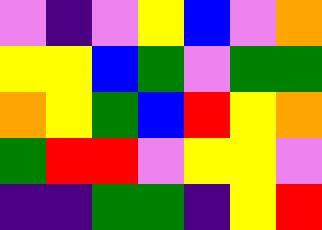[["violet", "indigo", "violet", "yellow", "blue", "violet", "orange"], ["yellow", "yellow", "blue", "green", "violet", "green", "green"], ["orange", "yellow", "green", "blue", "red", "yellow", "orange"], ["green", "red", "red", "violet", "yellow", "yellow", "violet"], ["indigo", "indigo", "green", "green", "indigo", "yellow", "red"]]